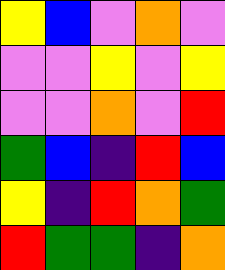[["yellow", "blue", "violet", "orange", "violet"], ["violet", "violet", "yellow", "violet", "yellow"], ["violet", "violet", "orange", "violet", "red"], ["green", "blue", "indigo", "red", "blue"], ["yellow", "indigo", "red", "orange", "green"], ["red", "green", "green", "indigo", "orange"]]